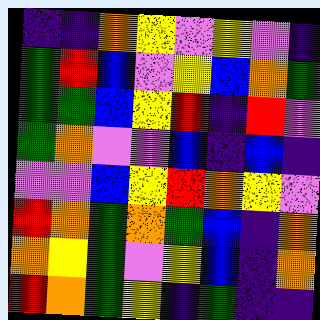[["indigo", "indigo", "orange", "yellow", "violet", "yellow", "violet", "indigo"], ["green", "red", "blue", "violet", "yellow", "blue", "orange", "green"], ["green", "green", "blue", "yellow", "red", "indigo", "red", "violet"], ["green", "orange", "violet", "violet", "blue", "indigo", "blue", "indigo"], ["violet", "violet", "blue", "yellow", "red", "orange", "yellow", "violet"], ["red", "orange", "green", "orange", "green", "blue", "indigo", "orange"], ["orange", "yellow", "green", "violet", "yellow", "blue", "indigo", "orange"], ["red", "orange", "green", "yellow", "indigo", "green", "indigo", "indigo"]]